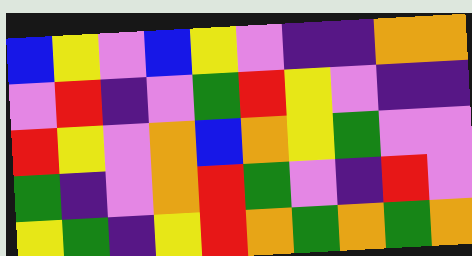[["blue", "yellow", "violet", "blue", "yellow", "violet", "indigo", "indigo", "orange", "orange"], ["violet", "red", "indigo", "violet", "green", "red", "yellow", "violet", "indigo", "indigo"], ["red", "yellow", "violet", "orange", "blue", "orange", "yellow", "green", "violet", "violet"], ["green", "indigo", "violet", "orange", "red", "green", "violet", "indigo", "red", "violet"], ["yellow", "green", "indigo", "yellow", "red", "orange", "green", "orange", "green", "orange"]]